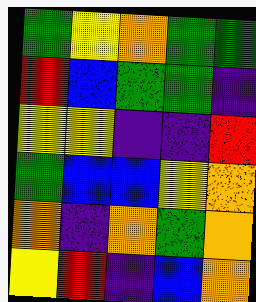[["green", "yellow", "orange", "green", "green"], ["red", "blue", "green", "green", "indigo"], ["yellow", "yellow", "indigo", "indigo", "red"], ["green", "blue", "blue", "yellow", "orange"], ["orange", "indigo", "orange", "green", "orange"], ["yellow", "red", "indigo", "blue", "orange"]]